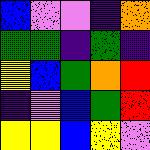[["blue", "violet", "violet", "indigo", "orange"], ["green", "green", "indigo", "green", "indigo"], ["yellow", "blue", "green", "orange", "red"], ["indigo", "violet", "blue", "green", "red"], ["yellow", "yellow", "blue", "yellow", "violet"]]